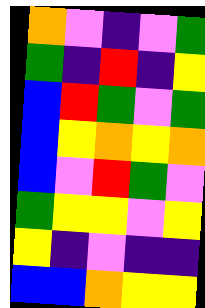[["orange", "violet", "indigo", "violet", "green"], ["green", "indigo", "red", "indigo", "yellow"], ["blue", "red", "green", "violet", "green"], ["blue", "yellow", "orange", "yellow", "orange"], ["blue", "violet", "red", "green", "violet"], ["green", "yellow", "yellow", "violet", "yellow"], ["yellow", "indigo", "violet", "indigo", "indigo"], ["blue", "blue", "orange", "yellow", "yellow"]]